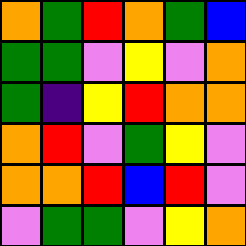[["orange", "green", "red", "orange", "green", "blue"], ["green", "green", "violet", "yellow", "violet", "orange"], ["green", "indigo", "yellow", "red", "orange", "orange"], ["orange", "red", "violet", "green", "yellow", "violet"], ["orange", "orange", "red", "blue", "red", "violet"], ["violet", "green", "green", "violet", "yellow", "orange"]]